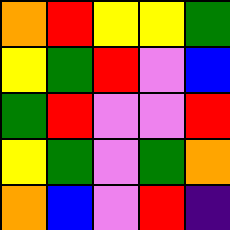[["orange", "red", "yellow", "yellow", "green"], ["yellow", "green", "red", "violet", "blue"], ["green", "red", "violet", "violet", "red"], ["yellow", "green", "violet", "green", "orange"], ["orange", "blue", "violet", "red", "indigo"]]